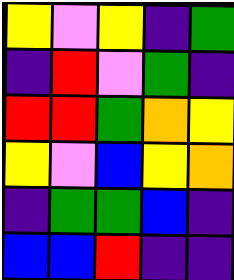[["yellow", "violet", "yellow", "indigo", "green"], ["indigo", "red", "violet", "green", "indigo"], ["red", "red", "green", "orange", "yellow"], ["yellow", "violet", "blue", "yellow", "orange"], ["indigo", "green", "green", "blue", "indigo"], ["blue", "blue", "red", "indigo", "indigo"]]